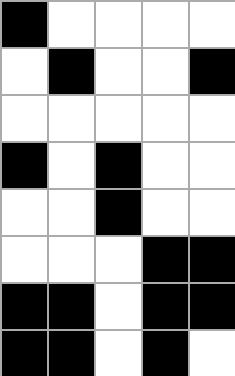[["black", "white", "white", "white", "white"], ["white", "black", "white", "white", "black"], ["white", "white", "white", "white", "white"], ["black", "white", "black", "white", "white"], ["white", "white", "black", "white", "white"], ["white", "white", "white", "black", "black"], ["black", "black", "white", "black", "black"], ["black", "black", "white", "black", "white"]]